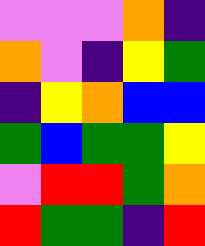[["violet", "violet", "violet", "orange", "indigo"], ["orange", "violet", "indigo", "yellow", "green"], ["indigo", "yellow", "orange", "blue", "blue"], ["green", "blue", "green", "green", "yellow"], ["violet", "red", "red", "green", "orange"], ["red", "green", "green", "indigo", "red"]]